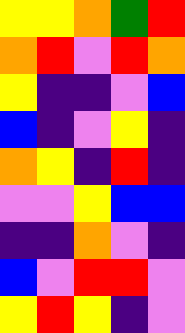[["yellow", "yellow", "orange", "green", "red"], ["orange", "red", "violet", "red", "orange"], ["yellow", "indigo", "indigo", "violet", "blue"], ["blue", "indigo", "violet", "yellow", "indigo"], ["orange", "yellow", "indigo", "red", "indigo"], ["violet", "violet", "yellow", "blue", "blue"], ["indigo", "indigo", "orange", "violet", "indigo"], ["blue", "violet", "red", "red", "violet"], ["yellow", "red", "yellow", "indigo", "violet"]]